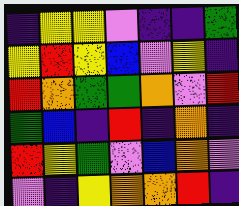[["indigo", "yellow", "yellow", "violet", "indigo", "indigo", "green"], ["yellow", "red", "yellow", "blue", "violet", "yellow", "indigo"], ["red", "orange", "green", "green", "orange", "violet", "red"], ["green", "blue", "indigo", "red", "indigo", "orange", "indigo"], ["red", "yellow", "green", "violet", "blue", "orange", "violet"], ["violet", "indigo", "yellow", "orange", "orange", "red", "indigo"]]